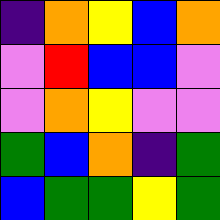[["indigo", "orange", "yellow", "blue", "orange"], ["violet", "red", "blue", "blue", "violet"], ["violet", "orange", "yellow", "violet", "violet"], ["green", "blue", "orange", "indigo", "green"], ["blue", "green", "green", "yellow", "green"]]